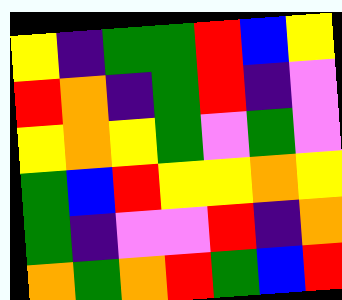[["yellow", "indigo", "green", "green", "red", "blue", "yellow"], ["red", "orange", "indigo", "green", "red", "indigo", "violet"], ["yellow", "orange", "yellow", "green", "violet", "green", "violet"], ["green", "blue", "red", "yellow", "yellow", "orange", "yellow"], ["green", "indigo", "violet", "violet", "red", "indigo", "orange"], ["orange", "green", "orange", "red", "green", "blue", "red"]]